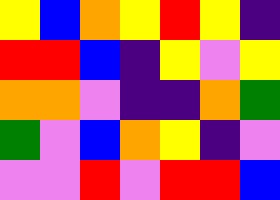[["yellow", "blue", "orange", "yellow", "red", "yellow", "indigo"], ["red", "red", "blue", "indigo", "yellow", "violet", "yellow"], ["orange", "orange", "violet", "indigo", "indigo", "orange", "green"], ["green", "violet", "blue", "orange", "yellow", "indigo", "violet"], ["violet", "violet", "red", "violet", "red", "red", "blue"]]